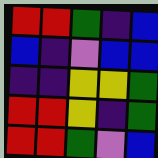[["red", "red", "green", "indigo", "blue"], ["blue", "indigo", "violet", "blue", "blue"], ["indigo", "indigo", "yellow", "yellow", "green"], ["red", "red", "yellow", "indigo", "green"], ["red", "red", "green", "violet", "blue"]]